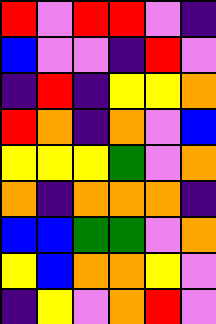[["red", "violet", "red", "red", "violet", "indigo"], ["blue", "violet", "violet", "indigo", "red", "violet"], ["indigo", "red", "indigo", "yellow", "yellow", "orange"], ["red", "orange", "indigo", "orange", "violet", "blue"], ["yellow", "yellow", "yellow", "green", "violet", "orange"], ["orange", "indigo", "orange", "orange", "orange", "indigo"], ["blue", "blue", "green", "green", "violet", "orange"], ["yellow", "blue", "orange", "orange", "yellow", "violet"], ["indigo", "yellow", "violet", "orange", "red", "violet"]]